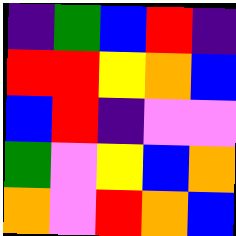[["indigo", "green", "blue", "red", "indigo"], ["red", "red", "yellow", "orange", "blue"], ["blue", "red", "indigo", "violet", "violet"], ["green", "violet", "yellow", "blue", "orange"], ["orange", "violet", "red", "orange", "blue"]]